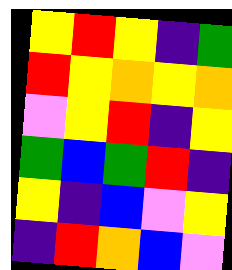[["yellow", "red", "yellow", "indigo", "green"], ["red", "yellow", "orange", "yellow", "orange"], ["violet", "yellow", "red", "indigo", "yellow"], ["green", "blue", "green", "red", "indigo"], ["yellow", "indigo", "blue", "violet", "yellow"], ["indigo", "red", "orange", "blue", "violet"]]